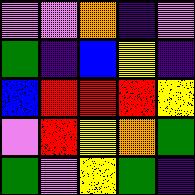[["violet", "violet", "orange", "indigo", "violet"], ["green", "indigo", "blue", "yellow", "indigo"], ["blue", "red", "red", "red", "yellow"], ["violet", "red", "yellow", "orange", "green"], ["green", "violet", "yellow", "green", "indigo"]]